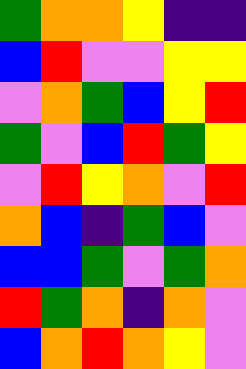[["green", "orange", "orange", "yellow", "indigo", "indigo"], ["blue", "red", "violet", "violet", "yellow", "yellow"], ["violet", "orange", "green", "blue", "yellow", "red"], ["green", "violet", "blue", "red", "green", "yellow"], ["violet", "red", "yellow", "orange", "violet", "red"], ["orange", "blue", "indigo", "green", "blue", "violet"], ["blue", "blue", "green", "violet", "green", "orange"], ["red", "green", "orange", "indigo", "orange", "violet"], ["blue", "orange", "red", "orange", "yellow", "violet"]]